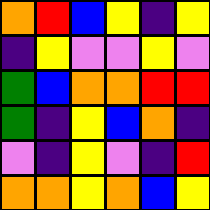[["orange", "red", "blue", "yellow", "indigo", "yellow"], ["indigo", "yellow", "violet", "violet", "yellow", "violet"], ["green", "blue", "orange", "orange", "red", "red"], ["green", "indigo", "yellow", "blue", "orange", "indigo"], ["violet", "indigo", "yellow", "violet", "indigo", "red"], ["orange", "orange", "yellow", "orange", "blue", "yellow"]]